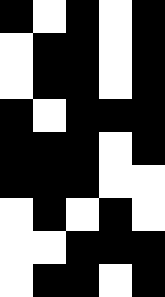[["black", "white", "black", "white", "black"], ["white", "black", "black", "white", "black"], ["white", "black", "black", "white", "black"], ["black", "white", "black", "black", "black"], ["black", "black", "black", "white", "black"], ["black", "black", "black", "white", "white"], ["white", "black", "white", "black", "white"], ["white", "white", "black", "black", "black"], ["white", "black", "black", "white", "black"]]